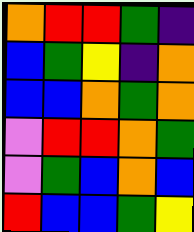[["orange", "red", "red", "green", "indigo"], ["blue", "green", "yellow", "indigo", "orange"], ["blue", "blue", "orange", "green", "orange"], ["violet", "red", "red", "orange", "green"], ["violet", "green", "blue", "orange", "blue"], ["red", "blue", "blue", "green", "yellow"]]